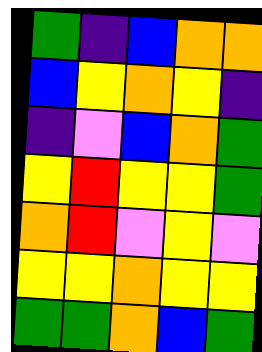[["green", "indigo", "blue", "orange", "orange"], ["blue", "yellow", "orange", "yellow", "indigo"], ["indigo", "violet", "blue", "orange", "green"], ["yellow", "red", "yellow", "yellow", "green"], ["orange", "red", "violet", "yellow", "violet"], ["yellow", "yellow", "orange", "yellow", "yellow"], ["green", "green", "orange", "blue", "green"]]